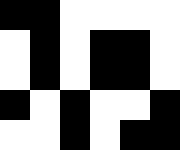[["black", "black", "white", "white", "white", "white"], ["white", "black", "white", "black", "black", "white"], ["white", "black", "white", "black", "black", "white"], ["black", "white", "black", "white", "white", "black"], ["white", "white", "black", "white", "black", "black"]]